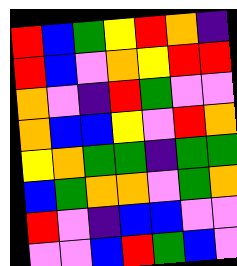[["red", "blue", "green", "yellow", "red", "orange", "indigo"], ["red", "blue", "violet", "orange", "yellow", "red", "red"], ["orange", "violet", "indigo", "red", "green", "violet", "violet"], ["orange", "blue", "blue", "yellow", "violet", "red", "orange"], ["yellow", "orange", "green", "green", "indigo", "green", "green"], ["blue", "green", "orange", "orange", "violet", "green", "orange"], ["red", "violet", "indigo", "blue", "blue", "violet", "violet"], ["violet", "violet", "blue", "red", "green", "blue", "violet"]]